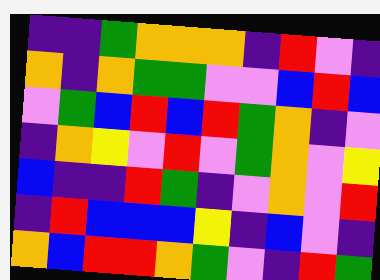[["indigo", "indigo", "green", "orange", "orange", "orange", "indigo", "red", "violet", "indigo"], ["orange", "indigo", "orange", "green", "green", "violet", "violet", "blue", "red", "blue"], ["violet", "green", "blue", "red", "blue", "red", "green", "orange", "indigo", "violet"], ["indigo", "orange", "yellow", "violet", "red", "violet", "green", "orange", "violet", "yellow"], ["blue", "indigo", "indigo", "red", "green", "indigo", "violet", "orange", "violet", "red"], ["indigo", "red", "blue", "blue", "blue", "yellow", "indigo", "blue", "violet", "indigo"], ["orange", "blue", "red", "red", "orange", "green", "violet", "indigo", "red", "green"]]